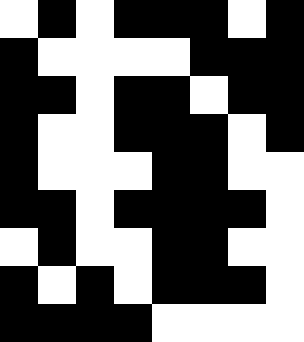[["white", "black", "white", "black", "black", "black", "white", "black"], ["black", "white", "white", "white", "white", "black", "black", "black"], ["black", "black", "white", "black", "black", "white", "black", "black"], ["black", "white", "white", "black", "black", "black", "white", "black"], ["black", "white", "white", "white", "black", "black", "white", "white"], ["black", "black", "white", "black", "black", "black", "black", "white"], ["white", "black", "white", "white", "black", "black", "white", "white"], ["black", "white", "black", "white", "black", "black", "black", "white"], ["black", "black", "black", "black", "white", "white", "white", "white"]]